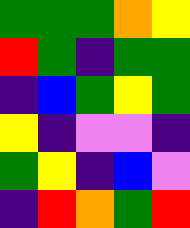[["green", "green", "green", "orange", "yellow"], ["red", "green", "indigo", "green", "green"], ["indigo", "blue", "green", "yellow", "green"], ["yellow", "indigo", "violet", "violet", "indigo"], ["green", "yellow", "indigo", "blue", "violet"], ["indigo", "red", "orange", "green", "red"]]